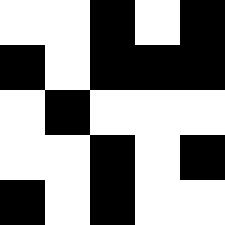[["white", "white", "black", "white", "black"], ["black", "white", "black", "black", "black"], ["white", "black", "white", "white", "white"], ["white", "white", "black", "white", "black"], ["black", "white", "black", "white", "white"]]